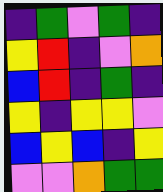[["indigo", "green", "violet", "green", "indigo"], ["yellow", "red", "indigo", "violet", "orange"], ["blue", "red", "indigo", "green", "indigo"], ["yellow", "indigo", "yellow", "yellow", "violet"], ["blue", "yellow", "blue", "indigo", "yellow"], ["violet", "violet", "orange", "green", "green"]]